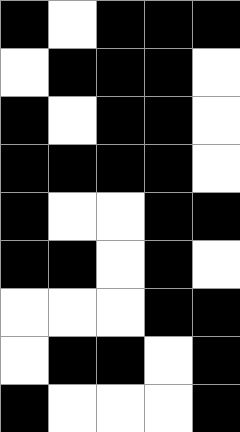[["black", "white", "black", "black", "black"], ["white", "black", "black", "black", "white"], ["black", "white", "black", "black", "white"], ["black", "black", "black", "black", "white"], ["black", "white", "white", "black", "black"], ["black", "black", "white", "black", "white"], ["white", "white", "white", "black", "black"], ["white", "black", "black", "white", "black"], ["black", "white", "white", "white", "black"]]